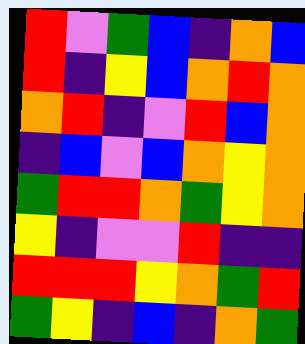[["red", "violet", "green", "blue", "indigo", "orange", "blue"], ["red", "indigo", "yellow", "blue", "orange", "red", "orange"], ["orange", "red", "indigo", "violet", "red", "blue", "orange"], ["indigo", "blue", "violet", "blue", "orange", "yellow", "orange"], ["green", "red", "red", "orange", "green", "yellow", "orange"], ["yellow", "indigo", "violet", "violet", "red", "indigo", "indigo"], ["red", "red", "red", "yellow", "orange", "green", "red"], ["green", "yellow", "indigo", "blue", "indigo", "orange", "green"]]